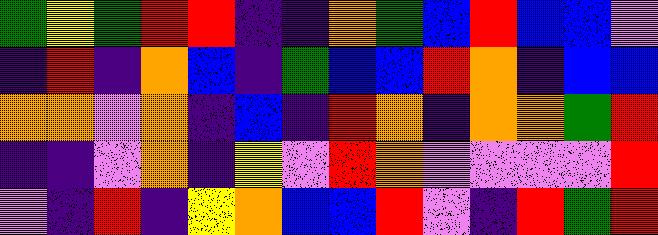[["green", "yellow", "green", "red", "red", "indigo", "indigo", "orange", "green", "blue", "red", "blue", "blue", "violet"], ["indigo", "red", "indigo", "orange", "blue", "indigo", "green", "blue", "blue", "red", "orange", "indigo", "blue", "blue"], ["orange", "orange", "violet", "orange", "indigo", "blue", "indigo", "red", "orange", "indigo", "orange", "orange", "green", "red"], ["indigo", "indigo", "violet", "orange", "indigo", "yellow", "violet", "red", "orange", "violet", "violet", "violet", "violet", "red"], ["violet", "indigo", "red", "indigo", "yellow", "orange", "blue", "blue", "red", "violet", "indigo", "red", "green", "red"]]